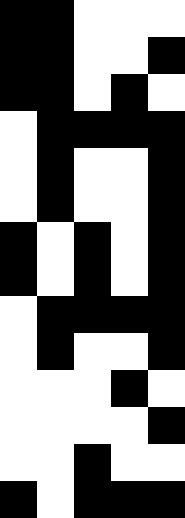[["black", "black", "white", "white", "white"], ["black", "black", "white", "white", "black"], ["black", "black", "white", "black", "white"], ["white", "black", "black", "black", "black"], ["white", "black", "white", "white", "black"], ["white", "black", "white", "white", "black"], ["black", "white", "black", "white", "black"], ["black", "white", "black", "white", "black"], ["white", "black", "black", "black", "black"], ["white", "black", "white", "white", "black"], ["white", "white", "white", "black", "white"], ["white", "white", "white", "white", "black"], ["white", "white", "black", "white", "white"], ["black", "white", "black", "black", "black"]]